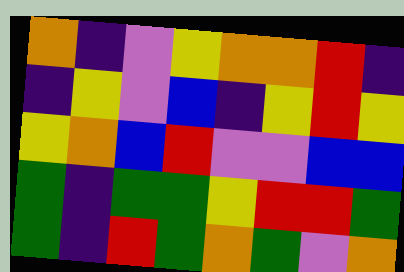[["orange", "indigo", "violet", "yellow", "orange", "orange", "red", "indigo"], ["indigo", "yellow", "violet", "blue", "indigo", "yellow", "red", "yellow"], ["yellow", "orange", "blue", "red", "violet", "violet", "blue", "blue"], ["green", "indigo", "green", "green", "yellow", "red", "red", "green"], ["green", "indigo", "red", "green", "orange", "green", "violet", "orange"]]